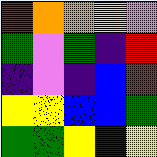[["red", "orange", "orange", "yellow", "violet"], ["green", "violet", "green", "indigo", "red"], ["indigo", "violet", "indigo", "blue", "red"], ["yellow", "yellow", "blue", "blue", "green"], ["green", "green", "yellow", "indigo", "yellow"]]